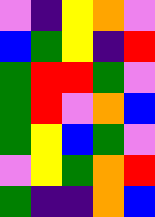[["violet", "indigo", "yellow", "orange", "violet"], ["blue", "green", "yellow", "indigo", "red"], ["green", "red", "red", "green", "violet"], ["green", "red", "violet", "orange", "blue"], ["green", "yellow", "blue", "green", "violet"], ["violet", "yellow", "green", "orange", "red"], ["green", "indigo", "indigo", "orange", "blue"]]